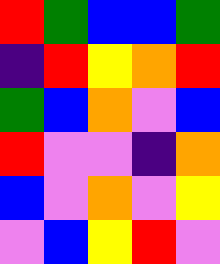[["red", "green", "blue", "blue", "green"], ["indigo", "red", "yellow", "orange", "red"], ["green", "blue", "orange", "violet", "blue"], ["red", "violet", "violet", "indigo", "orange"], ["blue", "violet", "orange", "violet", "yellow"], ["violet", "blue", "yellow", "red", "violet"]]